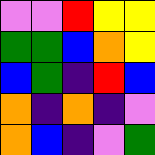[["violet", "violet", "red", "yellow", "yellow"], ["green", "green", "blue", "orange", "yellow"], ["blue", "green", "indigo", "red", "blue"], ["orange", "indigo", "orange", "indigo", "violet"], ["orange", "blue", "indigo", "violet", "green"]]